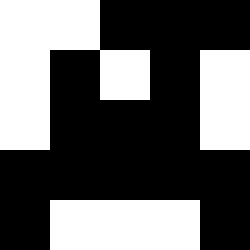[["white", "white", "black", "black", "black"], ["white", "black", "white", "black", "white"], ["white", "black", "black", "black", "white"], ["black", "black", "black", "black", "black"], ["black", "white", "white", "white", "black"]]